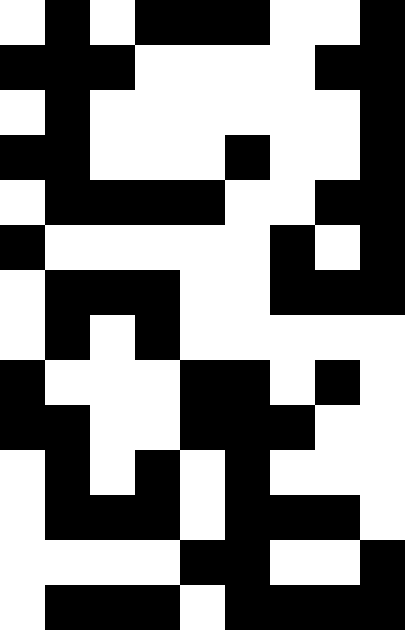[["white", "black", "white", "black", "black", "black", "white", "white", "black"], ["black", "black", "black", "white", "white", "white", "white", "black", "black"], ["white", "black", "white", "white", "white", "white", "white", "white", "black"], ["black", "black", "white", "white", "white", "black", "white", "white", "black"], ["white", "black", "black", "black", "black", "white", "white", "black", "black"], ["black", "white", "white", "white", "white", "white", "black", "white", "black"], ["white", "black", "black", "black", "white", "white", "black", "black", "black"], ["white", "black", "white", "black", "white", "white", "white", "white", "white"], ["black", "white", "white", "white", "black", "black", "white", "black", "white"], ["black", "black", "white", "white", "black", "black", "black", "white", "white"], ["white", "black", "white", "black", "white", "black", "white", "white", "white"], ["white", "black", "black", "black", "white", "black", "black", "black", "white"], ["white", "white", "white", "white", "black", "black", "white", "white", "black"], ["white", "black", "black", "black", "white", "black", "black", "black", "black"]]